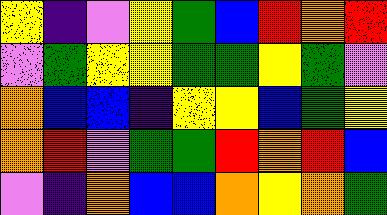[["yellow", "indigo", "violet", "yellow", "green", "blue", "red", "orange", "red"], ["violet", "green", "yellow", "yellow", "green", "green", "yellow", "green", "violet"], ["orange", "blue", "blue", "indigo", "yellow", "yellow", "blue", "green", "yellow"], ["orange", "red", "violet", "green", "green", "red", "orange", "red", "blue"], ["violet", "indigo", "orange", "blue", "blue", "orange", "yellow", "orange", "green"]]